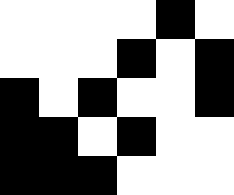[["white", "white", "white", "white", "black", "white"], ["white", "white", "white", "black", "white", "black"], ["black", "white", "black", "white", "white", "black"], ["black", "black", "white", "black", "white", "white"], ["black", "black", "black", "white", "white", "white"]]